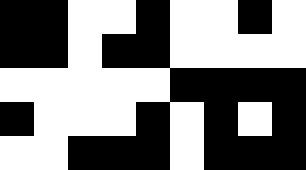[["black", "black", "white", "white", "black", "white", "white", "black", "white"], ["black", "black", "white", "black", "black", "white", "white", "white", "white"], ["white", "white", "white", "white", "white", "black", "black", "black", "black"], ["black", "white", "white", "white", "black", "white", "black", "white", "black"], ["white", "white", "black", "black", "black", "white", "black", "black", "black"]]